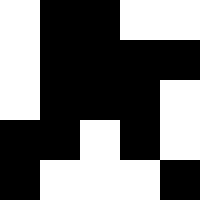[["white", "black", "black", "white", "white"], ["white", "black", "black", "black", "black"], ["white", "black", "black", "black", "white"], ["black", "black", "white", "black", "white"], ["black", "white", "white", "white", "black"]]